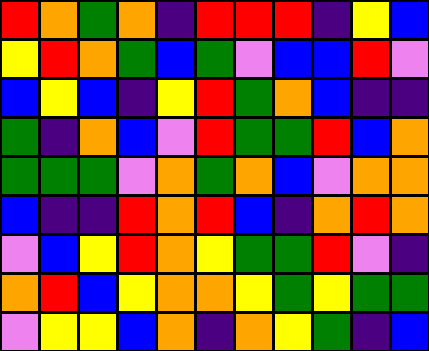[["red", "orange", "green", "orange", "indigo", "red", "red", "red", "indigo", "yellow", "blue"], ["yellow", "red", "orange", "green", "blue", "green", "violet", "blue", "blue", "red", "violet"], ["blue", "yellow", "blue", "indigo", "yellow", "red", "green", "orange", "blue", "indigo", "indigo"], ["green", "indigo", "orange", "blue", "violet", "red", "green", "green", "red", "blue", "orange"], ["green", "green", "green", "violet", "orange", "green", "orange", "blue", "violet", "orange", "orange"], ["blue", "indigo", "indigo", "red", "orange", "red", "blue", "indigo", "orange", "red", "orange"], ["violet", "blue", "yellow", "red", "orange", "yellow", "green", "green", "red", "violet", "indigo"], ["orange", "red", "blue", "yellow", "orange", "orange", "yellow", "green", "yellow", "green", "green"], ["violet", "yellow", "yellow", "blue", "orange", "indigo", "orange", "yellow", "green", "indigo", "blue"]]